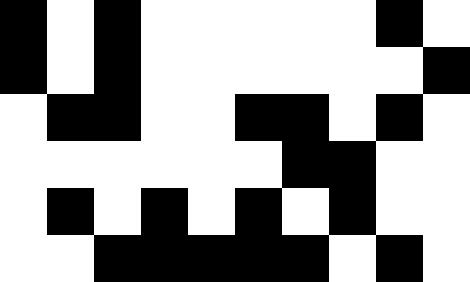[["black", "white", "black", "white", "white", "white", "white", "white", "black", "white"], ["black", "white", "black", "white", "white", "white", "white", "white", "white", "black"], ["white", "black", "black", "white", "white", "black", "black", "white", "black", "white"], ["white", "white", "white", "white", "white", "white", "black", "black", "white", "white"], ["white", "black", "white", "black", "white", "black", "white", "black", "white", "white"], ["white", "white", "black", "black", "black", "black", "black", "white", "black", "white"]]